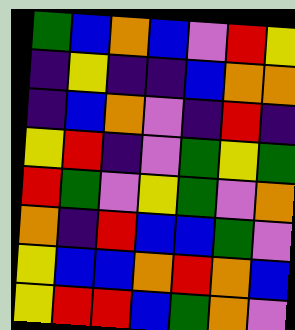[["green", "blue", "orange", "blue", "violet", "red", "yellow"], ["indigo", "yellow", "indigo", "indigo", "blue", "orange", "orange"], ["indigo", "blue", "orange", "violet", "indigo", "red", "indigo"], ["yellow", "red", "indigo", "violet", "green", "yellow", "green"], ["red", "green", "violet", "yellow", "green", "violet", "orange"], ["orange", "indigo", "red", "blue", "blue", "green", "violet"], ["yellow", "blue", "blue", "orange", "red", "orange", "blue"], ["yellow", "red", "red", "blue", "green", "orange", "violet"]]